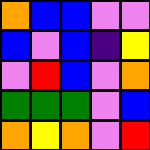[["orange", "blue", "blue", "violet", "violet"], ["blue", "violet", "blue", "indigo", "yellow"], ["violet", "red", "blue", "violet", "orange"], ["green", "green", "green", "violet", "blue"], ["orange", "yellow", "orange", "violet", "red"]]